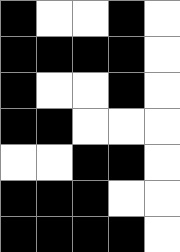[["black", "white", "white", "black", "white"], ["black", "black", "black", "black", "white"], ["black", "white", "white", "black", "white"], ["black", "black", "white", "white", "white"], ["white", "white", "black", "black", "white"], ["black", "black", "black", "white", "white"], ["black", "black", "black", "black", "white"]]